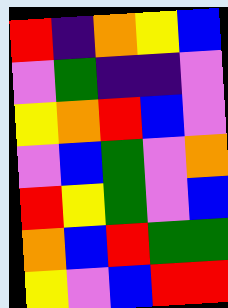[["red", "indigo", "orange", "yellow", "blue"], ["violet", "green", "indigo", "indigo", "violet"], ["yellow", "orange", "red", "blue", "violet"], ["violet", "blue", "green", "violet", "orange"], ["red", "yellow", "green", "violet", "blue"], ["orange", "blue", "red", "green", "green"], ["yellow", "violet", "blue", "red", "red"]]